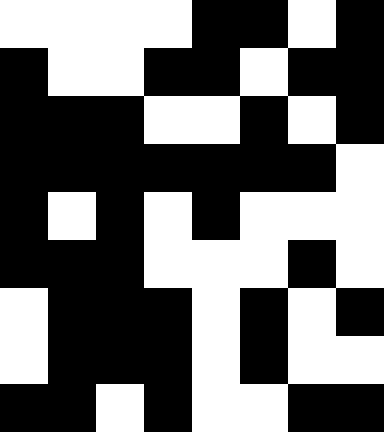[["white", "white", "white", "white", "black", "black", "white", "black"], ["black", "white", "white", "black", "black", "white", "black", "black"], ["black", "black", "black", "white", "white", "black", "white", "black"], ["black", "black", "black", "black", "black", "black", "black", "white"], ["black", "white", "black", "white", "black", "white", "white", "white"], ["black", "black", "black", "white", "white", "white", "black", "white"], ["white", "black", "black", "black", "white", "black", "white", "black"], ["white", "black", "black", "black", "white", "black", "white", "white"], ["black", "black", "white", "black", "white", "white", "black", "black"]]